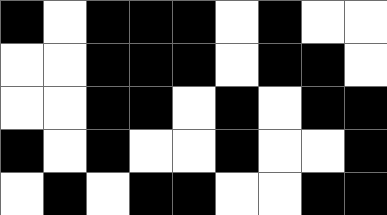[["black", "white", "black", "black", "black", "white", "black", "white", "white"], ["white", "white", "black", "black", "black", "white", "black", "black", "white"], ["white", "white", "black", "black", "white", "black", "white", "black", "black"], ["black", "white", "black", "white", "white", "black", "white", "white", "black"], ["white", "black", "white", "black", "black", "white", "white", "black", "black"]]